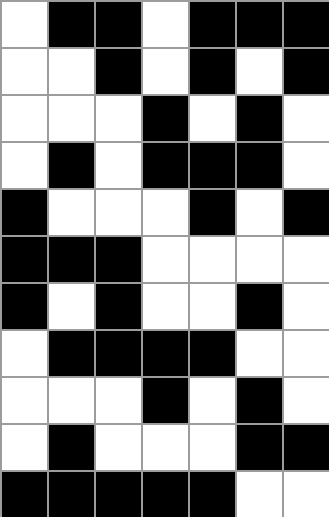[["white", "black", "black", "white", "black", "black", "black"], ["white", "white", "black", "white", "black", "white", "black"], ["white", "white", "white", "black", "white", "black", "white"], ["white", "black", "white", "black", "black", "black", "white"], ["black", "white", "white", "white", "black", "white", "black"], ["black", "black", "black", "white", "white", "white", "white"], ["black", "white", "black", "white", "white", "black", "white"], ["white", "black", "black", "black", "black", "white", "white"], ["white", "white", "white", "black", "white", "black", "white"], ["white", "black", "white", "white", "white", "black", "black"], ["black", "black", "black", "black", "black", "white", "white"]]